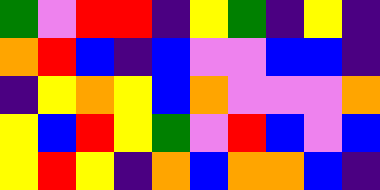[["green", "violet", "red", "red", "indigo", "yellow", "green", "indigo", "yellow", "indigo"], ["orange", "red", "blue", "indigo", "blue", "violet", "violet", "blue", "blue", "indigo"], ["indigo", "yellow", "orange", "yellow", "blue", "orange", "violet", "violet", "violet", "orange"], ["yellow", "blue", "red", "yellow", "green", "violet", "red", "blue", "violet", "blue"], ["yellow", "red", "yellow", "indigo", "orange", "blue", "orange", "orange", "blue", "indigo"]]